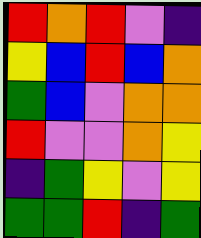[["red", "orange", "red", "violet", "indigo"], ["yellow", "blue", "red", "blue", "orange"], ["green", "blue", "violet", "orange", "orange"], ["red", "violet", "violet", "orange", "yellow"], ["indigo", "green", "yellow", "violet", "yellow"], ["green", "green", "red", "indigo", "green"]]